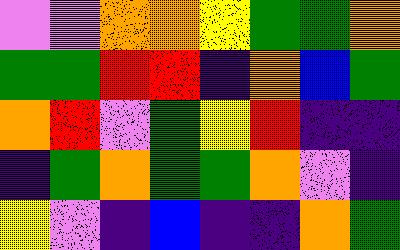[["violet", "violet", "orange", "orange", "yellow", "green", "green", "orange"], ["green", "green", "red", "red", "indigo", "orange", "blue", "green"], ["orange", "red", "violet", "green", "yellow", "red", "indigo", "indigo"], ["indigo", "green", "orange", "green", "green", "orange", "violet", "indigo"], ["yellow", "violet", "indigo", "blue", "indigo", "indigo", "orange", "green"]]